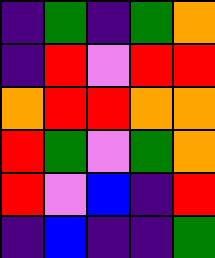[["indigo", "green", "indigo", "green", "orange"], ["indigo", "red", "violet", "red", "red"], ["orange", "red", "red", "orange", "orange"], ["red", "green", "violet", "green", "orange"], ["red", "violet", "blue", "indigo", "red"], ["indigo", "blue", "indigo", "indigo", "green"]]